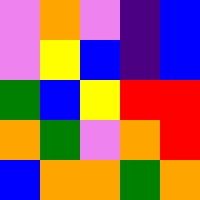[["violet", "orange", "violet", "indigo", "blue"], ["violet", "yellow", "blue", "indigo", "blue"], ["green", "blue", "yellow", "red", "red"], ["orange", "green", "violet", "orange", "red"], ["blue", "orange", "orange", "green", "orange"]]